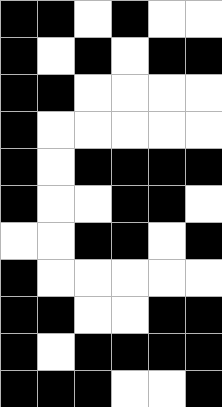[["black", "black", "white", "black", "white", "white"], ["black", "white", "black", "white", "black", "black"], ["black", "black", "white", "white", "white", "white"], ["black", "white", "white", "white", "white", "white"], ["black", "white", "black", "black", "black", "black"], ["black", "white", "white", "black", "black", "white"], ["white", "white", "black", "black", "white", "black"], ["black", "white", "white", "white", "white", "white"], ["black", "black", "white", "white", "black", "black"], ["black", "white", "black", "black", "black", "black"], ["black", "black", "black", "white", "white", "black"]]